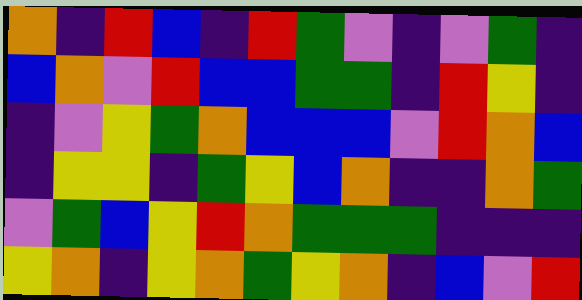[["orange", "indigo", "red", "blue", "indigo", "red", "green", "violet", "indigo", "violet", "green", "indigo"], ["blue", "orange", "violet", "red", "blue", "blue", "green", "green", "indigo", "red", "yellow", "indigo"], ["indigo", "violet", "yellow", "green", "orange", "blue", "blue", "blue", "violet", "red", "orange", "blue"], ["indigo", "yellow", "yellow", "indigo", "green", "yellow", "blue", "orange", "indigo", "indigo", "orange", "green"], ["violet", "green", "blue", "yellow", "red", "orange", "green", "green", "green", "indigo", "indigo", "indigo"], ["yellow", "orange", "indigo", "yellow", "orange", "green", "yellow", "orange", "indigo", "blue", "violet", "red"]]